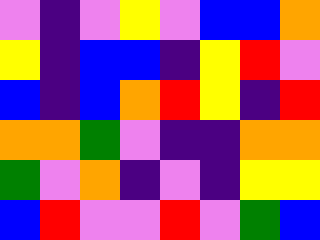[["violet", "indigo", "violet", "yellow", "violet", "blue", "blue", "orange"], ["yellow", "indigo", "blue", "blue", "indigo", "yellow", "red", "violet"], ["blue", "indigo", "blue", "orange", "red", "yellow", "indigo", "red"], ["orange", "orange", "green", "violet", "indigo", "indigo", "orange", "orange"], ["green", "violet", "orange", "indigo", "violet", "indigo", "yellow", "yellow"], ["blue", "red", "violet", "violet", "red", "violet", "green", "blue"]]